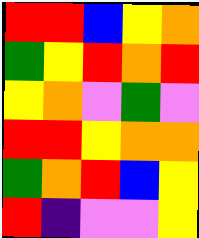[["red", "red", "blue", "yellow", "orange"], ["green", "yellow", "red", "orange", "red"], ["yellow", "orange", "violet", "green", "violet"], ["red", "red", "yellow", "orange", "orange"], ["green", "orange", "red", "blue", "yellow"], ["red", "indigo", "violet", "violet", "yellow"]]